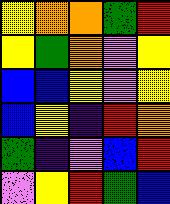[["yellow", "orange", "orange", "green", "red"], ["yellow", "green", "orange", "violet", "yellow"], ["blue", "blue", "yellow", "violet", "yellow"], ["blue", "yellow", "indigo", "red", "orange"], ["green", "indigo", "violet", "blue", "red"], ["violet", "yellow", "red", "green", "blue"]]